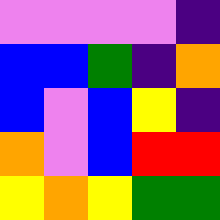[["violet", "violet", "violet", "violet", "indigo"], ["blue", "blue", "green", "indigo", "orange"], ["blue", "violet", "blue", "yellow", "indigo"], ["orange", "violet", "blue", "red", "red"], ["yellow", "orange", "yellow", "green", "green"]]